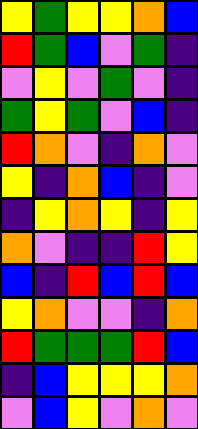[["yellow", "green", "yellow", "yellow", "orange", "blue"], ["red", "green", "blue", "violet", "green", "indigo"], ["violet", "yellow", "violet", "green", "violet", "indigo"], ["green", "yellow", "green", "violet", "blue", "indigo"], ["red", "orange", "violet", "indigo", "orange", "violet"], ["yellow", "indigo", "orange", "blue", "indigo", "violet"], ["indigo", "yellow", "orange", "yellow", "indigo", "yellow"], ["orange", "violet", "indigo", "indigo", "red", "yellow"], ["blue", "indigo", "red", "blue", "red", "blue"], ["yellow", "orange", "violet", "violet", "indigo", "orange"], ["red", "green", "green", "green", "red", "blue"], ["indigo", "blue", "yellow", "yellow", "yellow", "orange"], ["violet", "blue", "yellow", "violet", "orange", "violet"]]